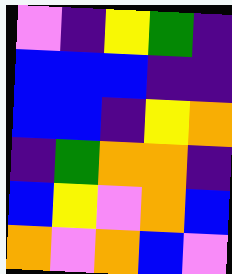[["violet", "indigo", "yellow", "green", "indigo"], ["blue", "blue", "blue", "indigo", "indigo"], ["blue", "blue", "indigo", "yellow", "orange"], ["indigo", "green", "orange", "orange", "indigo"], ["blue", "yellow", "violet", "orange", "blue"], ["orange", "violet", "orange", "blue", "violet"]]